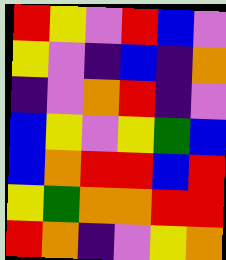[["red", "yellow", "violet", "red", "blue", "violet"], ["yellow", "violet", "indigo", "blue", "indigo", "orange"], ["indigo", "violet", "orange", "red", "indigo", "violet"], ["blue", "yellow", "violet", "yellow", "green", "blue"], ["blue", "orange", "red", "red", "blue", "red"], ["yellow", "green", "orange", "orange", "red", "red"], ["red", "orange", "indigo", "violet", "yellow", "orange"]]